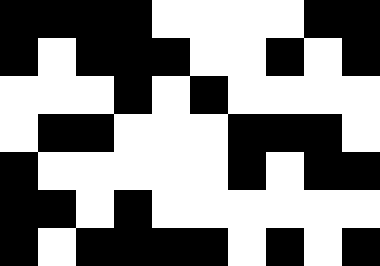[["black", "black", "black", "black", "white", "white", "white", "white", "black", "black"], ["black", "white", "black", "black", "black", "white", "white", "black", "white", "black"], ["white", "white", "white", "black", "white", "black", "white", "white", "white", "white"], ["white", "black", "black", "white", "white", "white", "black", "black", "black", "white"], ["black", "white", "white", "white", "white", "white", "black", "white", "black", "black"], ["black", "black", "white", "black", "white", "white", "white", "white", "white", "white"], ["black", "white", "black", "black", "black", "black", "white", "black", "white", "black"]]